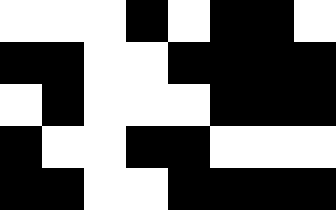[["white", "white", "white", "black", "white", "black", "black", "white"], ["black", "black", "white", "white", "black", "black", "black", "black"], ["white", "black", "white", "white", "white", "black", "black", "black"], ["black", "white", "white", "black", "black", "white", "white", "white"], ["black", "black", "white", "white", "black", "black", "black", "black"]]